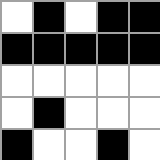[["white", "black", "white", "black", "black"], ["black", "black", "black", "black", "black"], ["white", "white", "white", "white", "white"], ["white", "black", "white", "white", "white"], ["black", "white", "white", "black", "white"]]